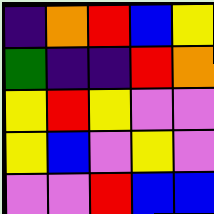[["indigo", "orange", "red", "blue", "yellow"], ["green", "indigo", "indigo", "red", "orange"], ["yellow", "red", "yellow", "violet", "violet"], ["yellow", "blue", "violet", "yellow", "violet"], ["violet", "violet", "red", "blue", "blue"]]